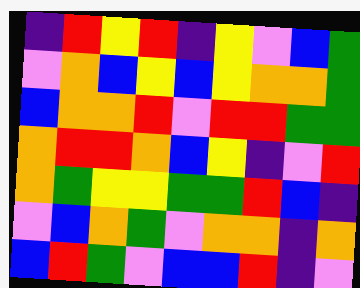[["indigo", "red", "yellow", "red", "indigo", "yellow", "violet", "blue", "green"], ["violet", "orange", "blue", "yellow", "blue", "yellow", "orange", "orange", "green"], ["blue", "orange", "orange", "red", "violet", "red", "red", "green", "green"], ["orange", "red", "red", "orange", "blue", "yellow", "indigo", "violet", "red"], ["orange", "green", "yellow", "yellow", "green", "green", "red", "blue", "indigo"], ["violet", "blue", "orange", "green", "violet", "orange", "orange", "indigo", "orange"], ["blue", "red", "green", "violet", "blue", "blue", "red", "indigo", "violet"]]